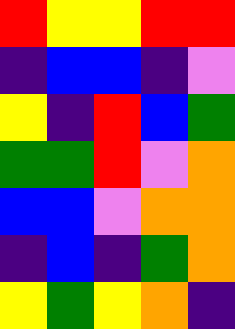[["red", "yellow", "yellow", "red", "red"], ["indigo", "blue", "blue", "indigo", "violet"], ["yellow", "indigo", "red", "blue", "green"], ["green", "green", "red", "violet", "orange"], ["blue", "blue", "violet", "orange", "orange"], ["indigo", "blue", "indigo", "green", "orange"], ["yellow", "green", "yellow", "orange", "indigo"]]